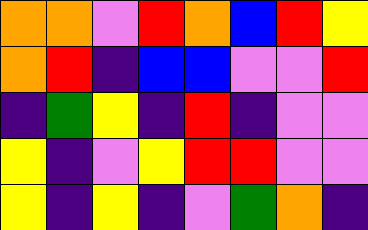[["orange", "orange", "violet", "red", "orange", "blue", "red", "yellow"], ["orange", "red", "indigo", "blue", "blue", "violet", "violet", "red"], ["indigo", "green", "yellow", "indigo", "red", "indigo", "violet", "violet"], ["yellow", "indigo", "violet", "yellow", "red", "red", "violet", "violet"], ["yellow", "indigo", "yellow", "indigo", "violet", "green", "orange", "indigo"]]